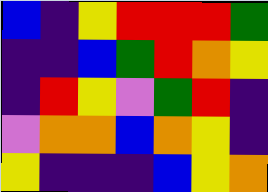[["blue", "indigo", "yellow", "red", "red", "red", "green"], ["indigo", "indigo", "blue", "green", "red", "orange", "yellow"], ["indigo", "red", "yellow", "violet", "green", "red", "indigo"], ["violet", "orange", "orange", "blue", "orange", "yellow", "indigo"], ["yellow", "indigo", "indigo", "indigo", "blue", "yellow", "orange"]]